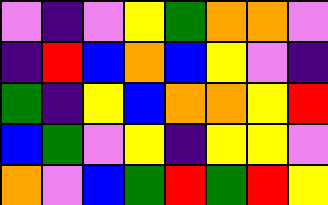[["violet", "indigo", "violet", "yellow", "green", "orange", "orange", "violet"], ["indigo", "red", "blue", "orange", "blue", "yellow", "violet", "indigo"], ["green", "indigo", "yellow", "blue", "orange", "orange", "yellow", "red"], ["blue", "green", "violet", "yellow", "indigo", "yellow", "yellow", "violet"], ["orange", "violet", "blue", "green", "red", "green", "red", "yellow"]]